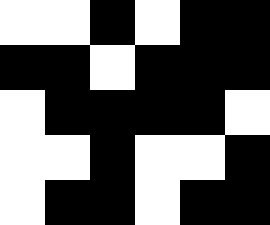[["white", "white", "black", "white", "black", "black"], ["black", "black", "white", "black", "black", "black"], ["white", "black", "black", "black", "black", "white"], ["white", "white", "black", "white", "white", "black"], ["white", "black", "black", "white", "black", "black"]]